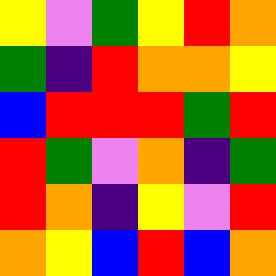[["yellow", "violet", "green", "yellow", "red", "orange"], ["green", "indigo", "red", "orange", "orange", "yellow"], ["blue", "red", "red", "red", "green", "red"], ["red", "green", "violet", "orange", "indigo", "green"], ["red", "orange", "indigo", "yellow", "violet", "red"], ["orange", "yellow", "blue", "red", "blue", "orange"]]